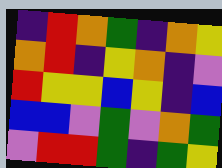[["indigo", "red", "orange", "green", "indigo", "orange", "yellow"], ["orange", "red", "indigo", "yellow", "orange", "indigo", "violet"], ["red", "yellow", "yellow", "blue", "yellow", "indigo", "blue"], ["blue", "blue", "violet", "green", "violet", "orange", "green"], ["violet", "red", "red", "green", "indigo", "green", "yellow"]]